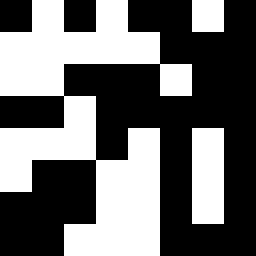[["black", "white", "black", "white", "black", "black", "white", "black"], ["white", "white", "white", "white", "white", "black", "black", "black"], ["white", "white", "black", "black", "black", "white", "black", "black"], ["black", "black", "white", "black", "black", "black", "black", "black"], ["white", "white", "white", "black", "white", "black", "white", "black"], ["white", "black", "black", "white", "white", "black", "white", "black"], ["black", "black", "black", "white", "white", "black", "white", "black"], ["black", "black", "white", "white", "white", "black", "black", "black"]]